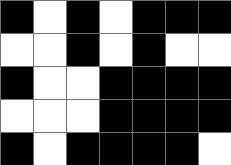[["black", "white", "black", "white", "black", "black", "black"], ["white", "white", "black", "white", "black", "white", "white"], ["black", "white", "white", "black", "black", "black", "black"], ["white", "white", "white", "black", "black", "black", "black"], ["black", "white", "black", "black", "black", "black", "white"]]